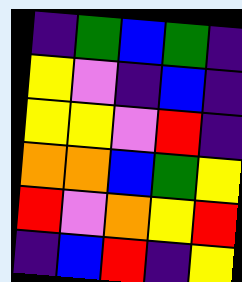[["indigo", "green", "blue", "green", "indigo"], ["yellow", "violet", "indigo", "blue", "indigo"], ["yellow", "yellow", "violet", "red", "indigo"], ["orange", "orange", "blue", "green", "yellow"], ["red", "violet", "orange", "yellow", "red"], ["indigo", "blue", "red", "indigo", "yellow"]]